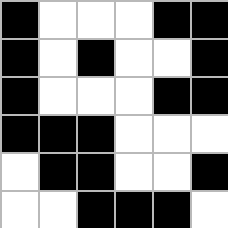[["black", "white", "white", "white", "black", "black"], ["black", "white", "black", "white", "white", "black"], ["black", "white", "white", "white", "black", "black"], ["black", "black", "black", "white", "white", "white"], ["white", "black", "black", "white", "white", "black"], ["white", "white", "black", "black", "black", "white"]]